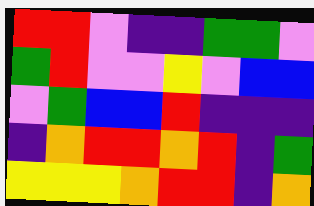[["red", "red", "violet", "indigo", "indigo", "green", "green", "violet"], ["green", "red", "violet", "violet", "yellow", "violet", "blue", "blue"], ["violet", "green", "blue", "blue", "red", "indigo", "indigo", "indigo"], ["indigo", "orange", "red", "red", "orange", "red", "indigo", "green"], ["yellow", "yellow", "yellow", "orange", "red", "red", "indigo", "orange"]]